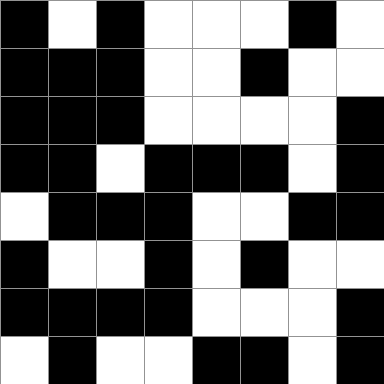[["black", "white", "black", "white", "white", "white", "black", "white"], ["black", "black", "black", "white", "white", "black", "white", "white"], ["black", "black", "black", "white", "white", "white", "white", "black"], ["black", "black", "white", "black", "black", "black", "white", "black"], ["white", "black", "black", "black", "white", "white", "black", "black"], ["black", "white", "white", "black", "white", "black", "white", "white"], ["black", "black", "black", "black", "white", "white", "white", "black"], ["white", "black", "white", "white", "black", "black", "white", "black"]]